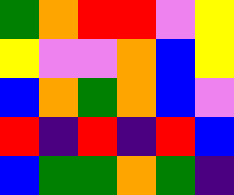[["green", "orange", "red", "red", "violet", "yellow"], ["yellow", "violet", "violet", "orange", "blue", "yellow"], ["blue", "orange", "green", "orange", "blue", "violet"], ["red", "indigo", "red", "indigo", "red", "blue"], ["blue", "green", "green", "orange", "green", "indigo"]]